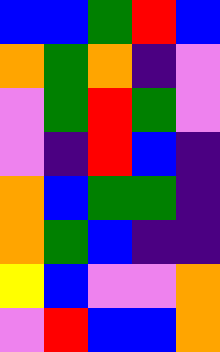[["blue", "blue", "green", "red", "blue"], ["orange", "green", "orange", "indigo", "violet"], ["violet", "green", "red", "green", "violet"], ["violet", "indigo", "red", "blue", "indigo"], ["orange", "blue", "green", "green", "indigo"], ["orange", "green", "blue", "indigo", "indigo"], ["yellow", "blue", "violet", "violet", "orange"], ["violet", "red", "blue", "blue", "orange"]]